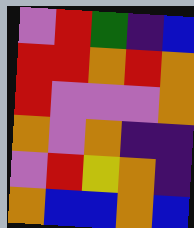[["violet", "red", "green", "indigo", "blue"], ["red", "red", "orange", "red", "orange"], ["red", "violet", "violet", "violet", "orange"], ["orange", "violet", "orange", "indigo", "indigo"], ["violet", "red", "yellow", "orange", "indigo"], ["orange", "blue", "blue", "orange", "blue"]]